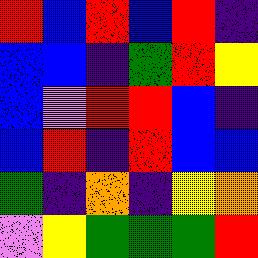[["red", "blue", "red", "blue", "red", "indigo"], ["blue", "blue", "indigo", "green", "red", "yellow"], ["blue", "violet", "red", "red", "blue", "indigo"], ["blue", "red", "indigo", "red", "blue", "blue"], ["green", "indigo", "orange", "indigo", "yellow", "orange"], ["violet", "yellow", "green", "green", "green", "red"]]